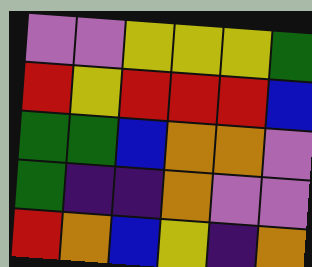[["violet", "violet", "yellow", "yellow", "yellow", "green"], ["red", "yellow", "red", "red", "red", "blue"], ["green", "green", "blue", "orange", "orange", "violet"], ["green", "indigo", "indigo", "orange", "violet", "violet"], ["red", "orange", "blue", "yellow", "indigo", "orange"]]